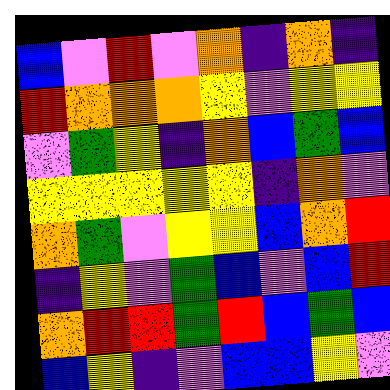[["blue", "violet", "red", "violet", "orange", "indigo", "orange", "indigo"], ["red", "orange", "orange", "orange", "yellow", "violet", "yellow", "yellow"], ["violet", "green", "yellow", "indigo", "orange", "blue", "green", "blue"], ["yellow", "yellow", "yellow", "yellow", "yellow", "indigo", "orange", "violet"], ["orange", "green", "violet", "yellow", "yellow", "blue", "orange", "red"], ["indigo", "yellow", "violet", "green", "blue", "violet", "blue", "red"], ["orange", "red", "red", "green", "red", "blue", "green", "blue"], ["blue", "yellow", "indigo", "violet", "blue", "blue", "yellow", "violet"]]